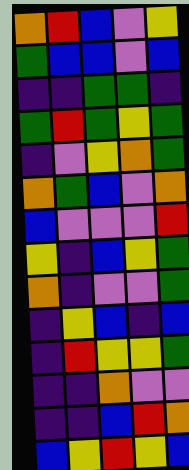[["orange", "red", "blue", "violet", "yellow"], ["green", "blue", "blue", "violet", "blue"], ["indigo", "indigo", "green", "green", "indigo"], ["green", "red", "green", "yellow", "green"], ["indigo", "violet", "yellow", "orange", "green"], ["orange", "green", "blue", "violet", "orange"], ["blue", "violet", "violet", "violet", "red"], ["yellow", "indigo", "blue", "yellow", "green"], ["orange", "indigo", "violet", "violet", "green"], ["indigo", "yellow", "blue", "indigo", "blue"], ["indigo", "red", "yellow", "yellow", "green"], ["indigo", "indigo", "orange", "violet", "violet"], ["indigo", "indigo", "blue", "red", "orange"], ["blue", "yellow", "red", "yellow", "blue"]]